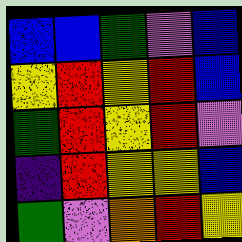[["blue", "blue", "green", "violet", "blue"], ["yellow", "red", "yellow", "red", "blue"], ["green", "red", "yellow", "red", "violet"], ["indigo", "red", "yellow", "yellow", "blue"], ["green", "violet", "orange", "red", "yellow"]]